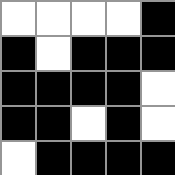[["white", "white", "white", "white", "black"], ["black", "white", "black", "black", "black"], ["black", "black", "black", "black", "white"], ["black", "black", "white", "black", "white"], ["white", "black", "black", "black", "black"]]